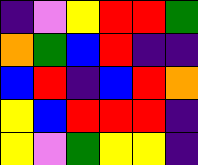[["indigo", "violet", "yellow", "red", "red", "green"], ["orange", "green", "blue", "red", "indigo", "indigo"], ["blue", "red", "indigo", "blue", "red", "orange"], ["yellow", "blue", "red", "red", "red", "indigo"], ["yellow", "violet", "green", "yellow", "yellow", "indigo"]]